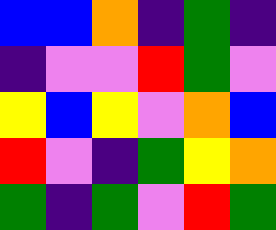[["blue", "blue", "orange", "indigo", "green", "indigo"], ["indigo", "violet", "violet", "red", "green", "violet"], ["yellow", "blue", "yellow", "violet", "orange", "blue"], ["red", "violet", "indigo", "green", "yellow", "orange"], ["green", "indigo", "green", "violet", "red", "green"]]